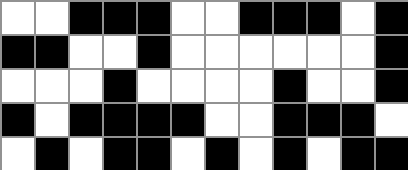[["white", "white", "black", "black", "black", "white", "white", "black", "black", "black", "white", "black"], ["black", "black", "white", "white", "black", "white", "white", "white", "white", "white", "white", "black"], ["white", "white", "white", "black", "white", "white", "white", "white", "black", "white", "white", "black"], ["black", "white", "black", "black", "black", "black", "white", "white", "black", "black", "black", "white"], ["white", "black", "white", "black", "black", "white", "black", "white", "black", "white", "black", "black"]]